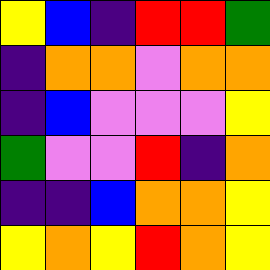[["yellow", "blue", "indigo", "red", "red", "green"], ["indigo", "orange", "orange", "violet", "orange", "orange"], ["indigo", "blue", "violet", "violet", "violet", "yellow"], ["green", "violet", "violet", "red", "indigo", "orange"], ["indigo", "indigo", "blue", "orange", "orange", "yellow"], ["yellow", "orange", "yellow", "red", "orange", "yellow"]]